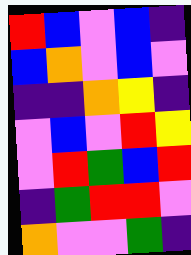[["red", "blue", "violet", "blue", "indigo"], ["blue", "orange", "violet", "blue", "violet"], ["indigo", "indigo", "orange", "yellow", "indigo"], ["violet", "blue", "violet", "red", "yellow"], ["violet", "red", "green", "blue", "red"], ["indigo", "green", "red", "red", "violet"], ["orange", "violet", "violet", "green", "indigo"]]